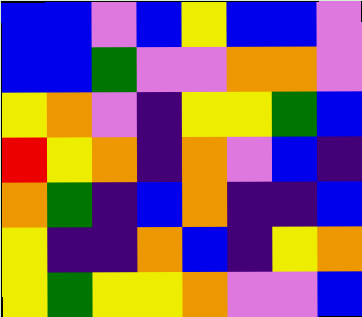[["blue", "blue", "violet", "blue", "yellow", "blue", "blue", "violet"], ["blue", "blue", "green", "violet", "violet", "orange", "orange", "violet"], ["yellow", "orange", "violet", "indigo", "yellow", "yellow", "green", "blue"], ["red", "yellow", "orange", "indigo", "orange", "violet", "blue", "indigo"], ["orange", "green", "indigo", "blue", "orange", "indigo", "indigo", "blue"], ["yellow", "indigo", "indigo", "orange", "blue", "indigo", "yellow", "orange"], ["yellow", "green", "yellow", "yellow", "orange", "violet", "violet", "blue"]]